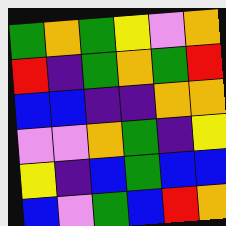[["green", "orange", "green", "yellow", "violet", "orange"], ["red", "indigo", "green", "orange", "green", "red"], ["blue", "blue", "indigo", "indigo", "orange", "orange"], ["violet", "violet", "orange", "green", "indigo", "yellow"], ["yellow", "indigo", "blue", "green", "blue", "blue"], ["blue", "violet", "green", "blue", "red", "orange"]]